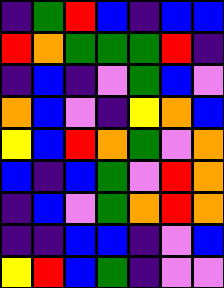[["indigo", "green", "red", "blue", "indigo", "blue", "blue"], ["red", "orange", "green", "green", "green", "red", "indigo"], ["indigo", "blue", "indigo", "violet", "green", "blue", "violet"], ["orange", "blue", "violet", "indigo", "yellow", "orange", "blue"], ["yellow", "blue", "red", "orange", "green", "violet", "orange"], ["blue", "indigo", "blue", "green", "violet", "red", "orange"], ["indigo", "blue", "violet", "green", "orange", "red", "orange"], ["indigo", "indigo", "blue", "blue", "indigo", "violet", "blue"], ["yellow", "red", "blue", "green", "indigo", "violet", "violet"]]